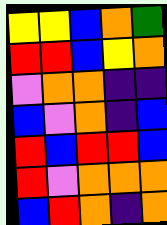[["yellow", "yellow", "blue", "orange", "green"], ["red", "red", "blue", "yellow", "orange"], ["violet", "orange", "orange", "indigo", "indigo"], ["blue", "violet", "orange", "indigo", "blue"], ["red", "blue", "red", "red", "blue"], ["red", "violet", "orange", "orange", "orange"], ["blue", "red", "orange", "indigo", "orange"]]